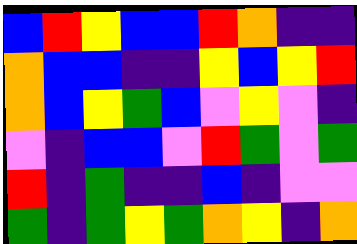[["blue", "red", "yellow", "blue", "blue", "red", "orange", "indigo", "indigo"], ["orange", "blue", "blue", "indigo", "indigo", "yellow", "blue", "yellow", "red"], ["orange", "blue", "yellow", "green", "blue", "violet", "yellow", "violet", "indigo"], ["violet", "indigo", "blue", "blue", "violet", "red", "green", "violet", "green"], ["red", "indigo", "green", "indigo", "indigo", "blue", "indigo", "violet", "violet"], ["green", "indigo", "green", "yellow", "green", "orange", "yellow", "indigo", "orange"]]